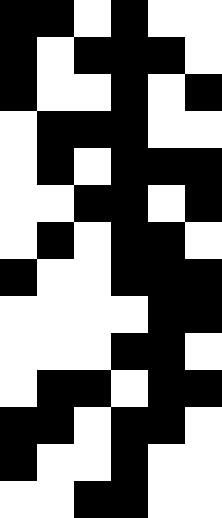[["black", "black", "white", "black", "white", "white"], ["black", "white", "black", "black", "black", "white"], ["black", "white", "white", "black", "white", "black"], ["white", "black", "black", "black", "white", "white"], ["white", "black", "white", "black", "black", "black"], ["white", "white", "black", "black", "white", "black"], ["white", "black", "white", "black", "black", "white"], ["black", "white", "white", "black", "black", "black"], ["white", "white", "white", "white", "black", "black"], ["white", "white", "white", "black", "black", "white"], ["white", "black", "black", "white", "black", "black"], ["black", "black", "white", "black", "black", "white"], ["black", "white", "white", "black", "white", "white"], ["white", "white", "black", "black", "white", "white"]]